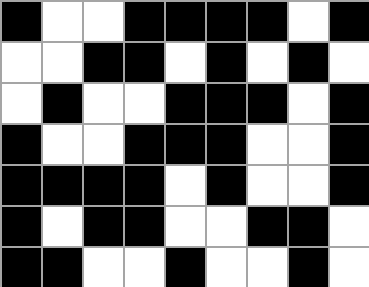[["black", "white", "white", "black", "black", "black", "black", "white", "black"], ["white", "white", "black", "black", "white", "black", "white", "black", "white"], ["white", "black", "white", "white", "black", "black", "black", "white", "black"], ["black", "white", "white", "black", "black", "black", "white", "white", "black"], ["black", "black", "black", "black", "white", "black", "white", "white", "black"], ["black", "white", "black", "black", "white", "white", "black", "black", "white"], ["black", "black", "white", "white", "black", "white", "white", "black", "white"]]